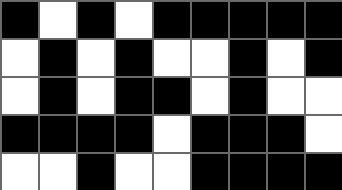[["black", "white", "black", "white", "black", "black", "black", "black", "black"], ["white", "black", "white", "black", "white", "white", "black", "white", "black"], ["white", "black", "white", "black", "black", "white", "black", "white", "white"], ["black", "black", "black", "black", "white", "black", "black", "black", "white"], ["white", "white", "black", "white", "white", "black", "black", "black", "black"]]